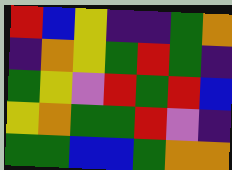[["red", "blue", "yellow", "indigo", "indigo", "green", "orange"], ["indigo", "orange", "yellow", "green", "red", "green", "indigo"], ["green", "yellow", "violet", "red", "green", "red", "blue"], ["yellow", "orange", "green", "green", "red", "violet", "indigo"], ["green", "green", "blue", "blue", "green", "orange", "orange"]]